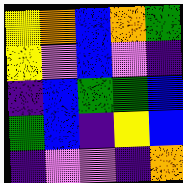[["yellow", "orange", "blue", "orange", "green"], ["yellow", "violet", "blue", "violet", "indigo"], ["indigo", "blue", "green", "green", "blue"], ["green", "blue", "indigo", "yellow", "blue"], ["indigo", "violet", "violet", "indigo", "orange"]]